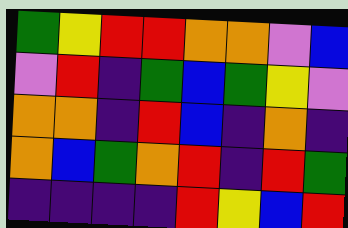[["green", "yellow", "red", "red", "orange", "orange", "violet", "blue"], ["violet", "red", "indigo", "green", "blue", "green", "yellow", "violet"], ["orange", "orange", "indigo", "red", "blue", "indigo", "orange", "indigo"], ["orange", "blue", "green", "orange", "red", "indigo", "red", "green"], ["indigo", "indigo", "indigo", "indigo", "red", "yellow", "blue", "red"]]